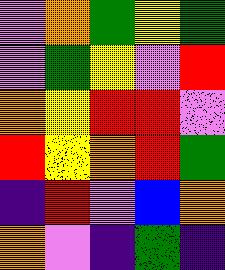[["violet", "orange", "green", "yellow", "green"], ["violet", "green", "yellow", "violet", "red"], ["orange", "yellow", "red", "red", "violet"], ["red", "yellow", "orange", "red", "green"], ["indigo", "red", "violet", "blue", "orange"], ["orange", "violet", "indigo", "green", "indigo"]]